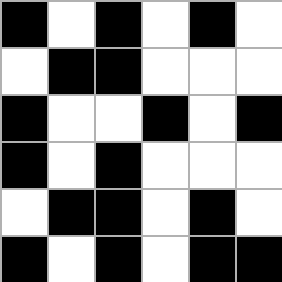[["black", "white", "black", "white", "black", "white"], ["white", "black", "black", "white", "white", "white"], ["black", "white", "white", "black", "white", "black"], ["black", "white", "black", "white", "white", "white"], ["white", "black", "black", "white", "black", "white"], ["black", "white", "black", "white", "black", "black"]]